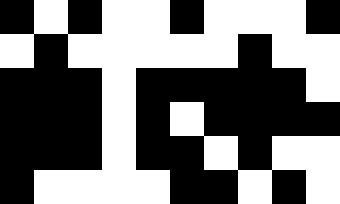[["black", "white", "black", "white", "white", "black", "white", "white", "white", "black"], ["white", "black", "white", "white", "white", "white", "white", "black", "white", "white"], ["black", "black", "black", "white", "black", "black", "black", "black", "black", "white"], ["black", "black", "black", "white", "black", "white", "black", "black", "black", "black"], ["black", "black", "black", "white", "black", "black", "white", "black", "white", "white"], ["black", "white", "white", "white", "white", "black", "black", "white", "black", "white"]]